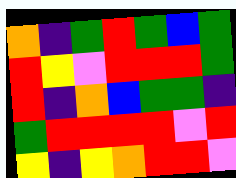[["orange", "indigo", "green", "red", "green", "blue", "green"], ["red", "yellow", "violet", "red", "red", "red", "green"], ["red", "indigo", "orange", "blue", "green", "green", "indigo"], ["green", "red", "red", "red", "red", "violet", "red"], ["yellow", "indigo", "yellow", "orange", "red", "red", "violet"]]